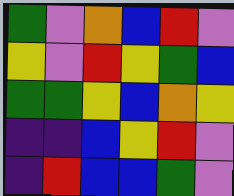[["green", "violet", "orange", "blue", "red", "violet"], ["yellow", "violet", "red", "yellow", "green", "blue"], ["green", "green", "yellow", "blue", "orange", "yellow"], ["indigo", "indigo", "blue", "yellow", "red", "violet"], ["indigo", "red", "blue", "blue", "green", "violet"]]